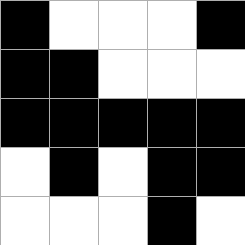[["black", "white", "white", "white", "black"], ["black", "black", "white", "white", "white"], ["black", "black", "black", "black", "black"], ["white", "black", "white", "black", "black"], ["white", "white", "white", "black", "white"]]